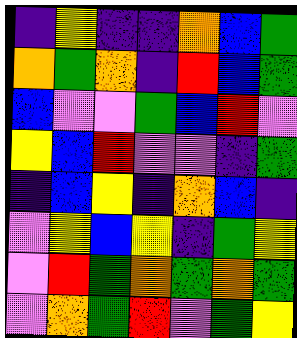[["indigo", "yellow", "indigo", "indigo", "orange", "blue", "green"], ["orange", "green", "orange", "indigo", "red", "blue", "green"], ["blue", "violet", "violet", "green", "blue", "red", "violet"], ["yellow", "blue", "red", "violet", "violet", "indigo", "green"], ["indigo", "blue", "yellow", "indigo", "orange", "blue", "indigo"], ["violet", "yellow", "blue", "yellow", "indigo", "green", "yellow"], ["violet", "red", "green", "orange", "green", "orange", "green"], ["violet", "orange", "green", "red", "violet", "green", "yellow"]]